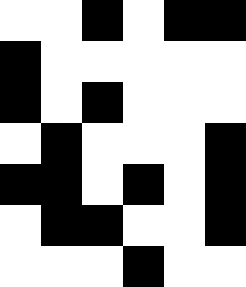[["white", "white", "black", "white", "black", "black"], ["black", "white", "white", "white", "white", "white"], ["black", "white", "black", "white", "white", "white"], ["white", "black", "white", "white", "white", "black"], ["black", "black", "white", "black", "white", "black"], ["white", "black", "black", "white", "white", "black"], ["white", "white", "white", "black", "white", "white"]]